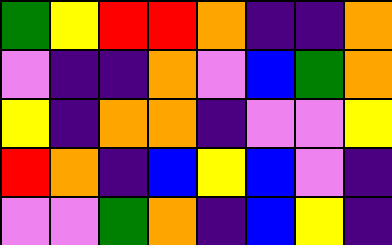[["green", "yellow", "red", "red", "orange", "indigo", "indigo", "orange"], ["violet", "indigo", "indigo", "orange", "violet", "blue", "green", "orange"], ["yellow", "indigo", "orange", "orange", "indigo", "violet", "violet", "yellow"], ["red", "orange", "indigo", "blue", "yellow", "blue", "violet", "indigo"], ["violet", "violet", "green", "orange", "indigo", "blue", "yellow", "indigo"]]